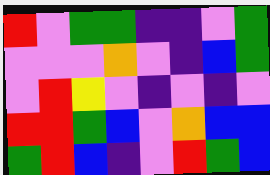[["red", "violet", "green", "green", "indigo", "indigo", "violet", "green"], ["violet", "violet", "violet", "orange", "violet", "indigo", "blue", "green"], ["violet", "red", "yellow", "violet", "indigo", "violet", "indigo", "violet"], ["red", "red", "green", "blue", "violet", "orange", "blue", "blue"], ["green", "red", "blue", "indigo", "violet", "red", "green", "blue"]]